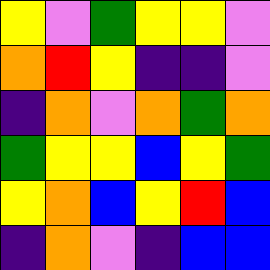[["yellow", "violet", "green", "yellow", "yellow", "violet"], ["orange", "red", "yellow", "indigo", "indigo", "violet"], ["indigo", "orange", "violet", "orange", "green", "orange"], ["green", "yellow", "yellow", "blue", "yellow", "green"], ["yellow", "orange", "blue", "yellow", "red", "blue"], ["indigo", "orange", "violet", "indigo", "blue", "blue"]]